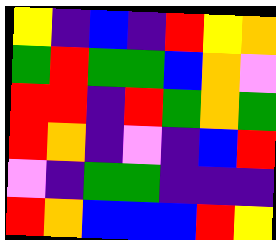[["yellow", "indigo", "blue", "indigo", "red", "yellow", "orange"], ["green", "red", "green", "green", "blue", "orange", "violet"], ["red", "red", "indigo", "red", "green", "orange", "green"], ["red", "orange", "indigo", "violet", "indigo", "blue", "red"], ["violet", "indigo", "green", "green", "indigo", "indigo", "indigo"], ["red", "orange", "blue", "blue", "blue", "red", "yellow"]]